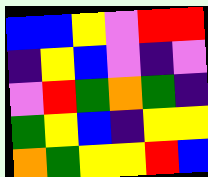[["blue", "blue", "yellow", "violet", "red", "red"], ["indigo", "yellow", "blue", "violet", "indigo", "violet"], ["violet", "red", "green", "orange", "green", "indigo"], ["green", "yellow", "blue", "indigo", "yellow", "yellow"], ["orange", "green", "yellow", "yellow", "red", "blue"]]